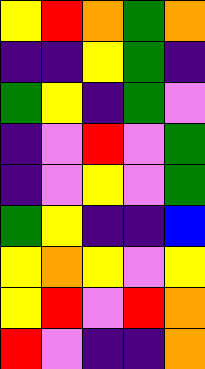[["yellow", "red", "orange", "green", "orange"], ["indigo", "indigo", "yellow", "green", "indigo"], ["green", "yellow", "indigo", "green", "violet"], ["indigo", "violet", "red", "violet", "green"], ["indigo", "violet", "yellow", "violet", "green"], ["green", "yellow", "indigo", "indigo", "blue"], ["yellow", "orange", "yellow", "violet", "yellow"], ["yellow", "red", "violet", "red", "orange"], ["red", "violet", "indigo", "indigo", "orange"]]